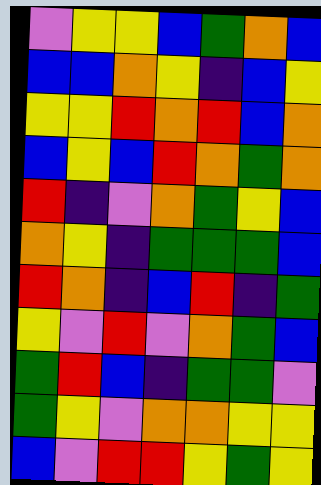[["violet", "yellow", "yellow", "blue", "green", "orange", "blue"], ["blue", "blue", "orange", "yellow", "indigo", "blue", "yellow"], ["yellow", "yellow", "red", "orange", "red", "blue", "orange"], ["blue", "yellow", "blue", "red", "orange", "green", "orange"], ["red", "indigo", "violet", "orange", "green", "yellow", "blue"], ["orange", "yellow", "indigo", "green", "green", "green", "blue"], ["red", "orange", "indigo", "blue", "red", "indigo", "green"], ["yellow", "violet", "red", "violet", "orange", "green", "blue"], ["green", "red", "blue", "indigo", "green", "green", "violet"], ["green", "yellow", "violet", "orange", "orange", "yellow", "yellow"], ["blue", "violet", "red", "red", "yellow", "green", "yellow"]]